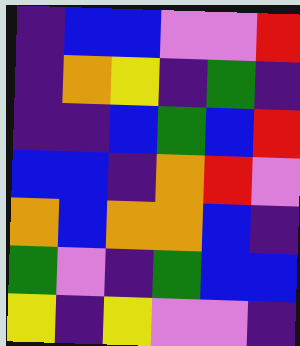[["indigo", "blue", "blue", "violet", "violet", "red"], ["indigo", "orange", "yellow", "indigo", "green", "indigo"], ["indigo", "indigo", "blue", "green", "blue", "red"], ["blue", "blue", "indigo", "orange", "red", "violet"], ["orange", "blue", "orange", "orange", "blue", "indigo"], ["green", "violet", "indigo", "green", "blue", "blue"], ["yellow", "indigo", "yellow", "violet", "violet", "indigo"]]